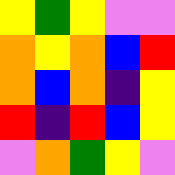[["yellow", "green", "yellow", "violet", "violet"], ["orange", "yellow", "orange", "blue", "red"], ["orange", "blue", "orange", "indigo", "yellow"], ["red", "indigo", "red", "blue", "yellow"], ["violet", "orange", "green", "yellow", "violet"]]